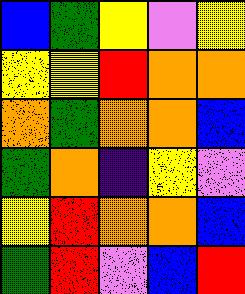[["blue", "green", "yellow", "violet", "yellow"], ["yellow", "yellow", "red", "orange", "orange"], ["orange", "green", "orange", "orange", "blue"], ["green", "orange", "indigo", "yellow", "violet"], ["yellow", "red", "orange", "orange", "blue"], ["green", "red", "violet", "blue", "red"]]